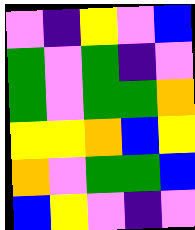[["violet", "indigo", "yellow", "violet", "blue"], ["green", "violet", "green", "indigo", "violet"], ["green", "violet", "green", "green", "orange"], ["yellow", "yellow", "orange", "blue", "yellow"], ["orange", "violet", "green", "green", "blue"], ["blue", "yellow", "violet", "indigo", "violet"]]